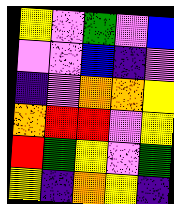[["yellow", "violet", "green", "violet", "blue"], ["violet", "violet", "blue", "indigo", "violet"], ["indigo", "violet", "orange", "orange", "yellow"], ["orange", "red", "red", "violet", "yellow"], ["red", "green", "yellow", "violet", "green"], ["yellow", "indigo", "orange", "yellow", "indigo"]]